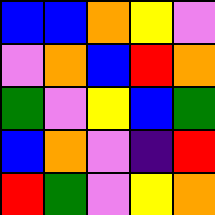[["blue", "blue", "orange", "yellow", "violet"], ["violet", "orange", "blue", "red", "orange"], ["green", "violet", "yellow", "blue", "green"], ["blue", "orange", "violet", "indigo", "red"], ["red", "green", "violet", "yellow", "orange"]]